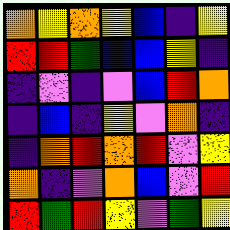[["orange", "yellow", "orange", "yellow", "blue", "indigo", "yellow"], ["red", "red", "green", "blue", "blue", "yellow", "indigo"], ["indigo", "violet", "indigo", "violet", "blue", "red", "orange"], ["indigo", "blue", "indigo", "yellow", "violet", "orange", "indigo"], ["indigo", "orange", "red", "orange", "red", "violet", "yellow"], ["orange", "indigo", "violet", "orange", "blue", "violet", "red"], ["red", "green", "red", "yellow", "violet", "green", "yellow"]]